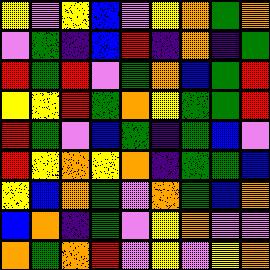[["yellow", "violet", "yellow", "blue", "violet", "yellow", "orange", "green", "orange"], ["violet", "green", "indigo", "blue", "red", "indigo", "orange", "indigo", "green"], ["red", "green", "red", "violet", "green", "orange", "blue", "green", "red"], ["yellow", "yellow", "red", "green", "orange", "yellow", "green", "green", "red"], ["red", "green", "violet", "blue", "green", "indigo", "green", "blue", "violet"], ["red", "yellow", "orange", "yellow", "orange", "indigo", "green", "green", "blue"], ["yellow", "blue", "orange", "green", "violet", "orange", "green", "blue", "orange"], ["blue", "orange", "indigo", "green", "violet", "yellow", "orange", "violet", "violet"], ["orange", "green", "orange", "red", "violet", "yellow", "violet", "yellow", "orange"]]